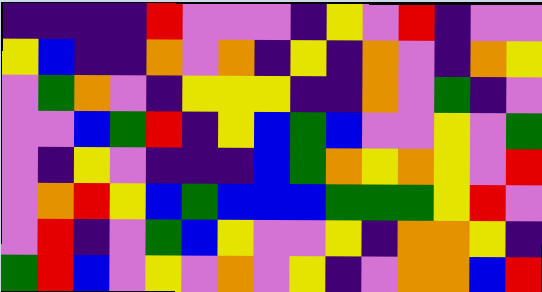[["indigo", "indigo", "indigo", "indigo", "red", "violet", "violet", "violet", "indigo", "yellow", "violet", "red", "indigo", "violet", "violet"], ["yellow", "blue", "indigo", "indigo", "orange", "violet", "orange", "indigo", "yellow", "indigo", "orange", "violet", "indigo", "orange", "yellow"], ["violet", "green", "orange", "violet", "indigo", "yellow", "yellow", "yellow", "indigo", "indigo", "orange", "violet", "green", "indigo", "violet"], ["violet", "violet", "blue", "green", "red", "indigo", "yellow", "blue", "green", "blue", "violet", "violet", "yellow", "violet", "green"], ["violet", "indigo", "yellow", "violet", "indigo", "indigo", "indigo", "blue", "green", "orange", "yellow", "orange", "yellow", "violet", "red"], ["violet", "orange", "red", "yellow", "blue", "green", "blue", "blue", "blue", "green", "green", "green", "yellow", "red", "violet"], ["violet", "red", "indigo", "violet", "green", "blue", "yellow", "violet", "violet", "yellow", "indigo", "orange", "orange", "yellow", "indigo"], ["green", "red", "blue", "violet", "yellow", "violet", "orange", "violet", "yellow", "indigo", "violet", "orange", "orange", "blue", "red"]]